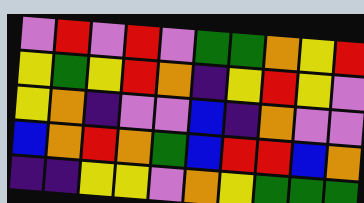[["violet", "red", "violet", "red", "violet", "green", "green", "orange", "yellow", "red"], ["yellow", "green", "yellow", "red", "orange", "indigo", "yellow", "red", "yellow", "violet"], ["yellow", "orange", "indigo", "violet", "violet", "blue", "indigo", "orange", "violet", "violet"], ["blue", "orange", "red", "orange", "green", "blue", "red", "red", "blue", "orange"], ["indigo", "indigo", "yellow", "yellow", "violet", "orange", "yellow", "green", "green", "green"]]